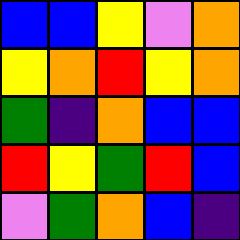[["blue", "blue", "yellow", "violet", "orange"], ["yellow", "orange", "red", "yellow", "orange"], ["green", "indigo", "orange", "blue", "blue"], ["red", "yellow", "green", "red", "blue"], ["violet", "green", "orange", "blue", "indigo"]]